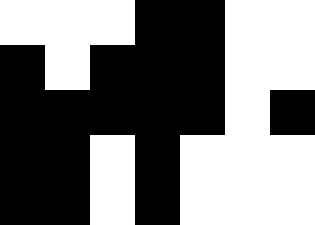[["white", "white", "white", "black", "black", "white", "white"], ["black", "white", "black", "black", "black", "white", "white"], ["black", "black", "black", "black", "black", "white", "black"], ["black", "black", "white", "black", "white", "white", "white"], ["black", "black", "white", "black", "white", "white", "white"]]